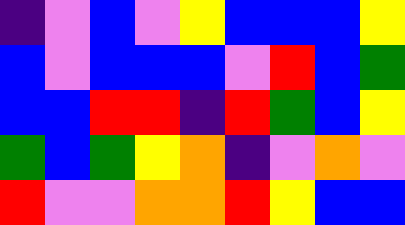[["indigo", "violet", "blue", "violet", "yellow", "blue", "blue", "blue", "yellow"], ["blue", "violet", "blue", "blue", "blue", "violet", "red", "blue", "green"], ["blue", "blue", "red", "red", "indigo", "red", "green", "blue", "yellow"], ["green", "blue", "green", "yellow", "orange", "indigo", "violet", "orange", "violet"], ["red", "violet", "violet", "orange", "orange", "red", "yellow", "blue", "blue"]]